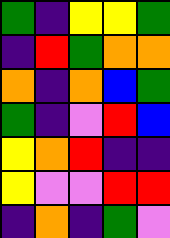[["green", "indigo", "yellow", "yellow", "green"], ["indigo", "red", "green", "orange", "orange"], ["orange", "indigo", "orange", "blue", "green"], ["green", "indigo", "violet", "red", "blue"], ["yellow", "orange", "red", "indigo", "indigo"], ["yellow", "violet", "violet", "red", "red"], ["indigo", "orange", "indigo", "green", "violet"]]